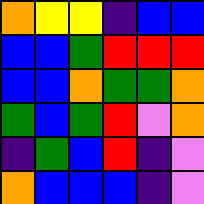[["orange", "yellow", "yellow", "indigo", "blue", "blue"], ["blue", "blue", "green", "red", "red", "red"], ["blue", "blue", "orange", "green", "green", "orange"], ["green", "blue", "green", "red", "violet", "orange"], ["indigo", "green", "blue", "red", "indigo", "violet"], ["orange", "blue", "blue", "blue", "indigo", "violet"]]